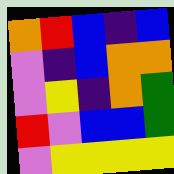[["orange", "red", "blue", "indigo", "blue"], ["violet", "indigo", "blue", "orange", "orange"], ["violet", "yellow", "indigo", "orange", "green"], ["red", "violet", "blue", "blue", "green"], ["violet", "yellow", "yellow", "yellow", "yellow"]]